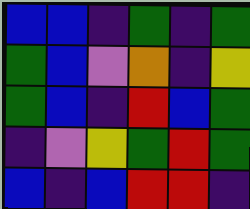[["blue", "blue", "indigo", "green", "indigo", "green"], ["green", "blue", "violet", "orange", "indigo", "yellow"], ["green", "blue", "indigo", "red", "blue", "green"], ["indigo", "violet", "yellow", "green", "red", "green"], ["blue", "indigo", "blue", "red", "red", "indigo"]]